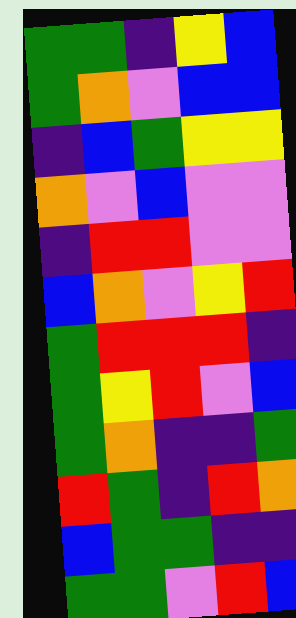[["green", "green", "indigo", "yellow", "blue"], ["green", "orange", "violet", "blue", "blue"], ["indigo", "blue", "green", "yellow", "yellow"], ["orange", "violet", "blue", "violet", "violet"], ["indigo", "red", "red", "violet", "violet"], ["blue", "orange", "violet", "yellow", "red"], ["green", "red", "red", "red", "indigo"], ["green", "yellow", "red", "violet", "blue"], ["green", "orange", "indigo", "indigo", "green"], ["red", "green", "indigo", "red", "orange"], ["blue", "green", "green", "indigo", "indigo"], ["green", "green", "violet", "red", "blue"]]